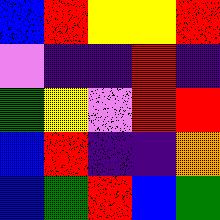[["blue", "red", "yellow", "yellow", "red"], ["violet", "indigo", "indigo", "red", "indigo"], ["green", "yellow", "violet", "red", "red"], ["blue", "red", "indigo", "indigo", "orange"], ["blue", "green", "red", "blue", "green"]]